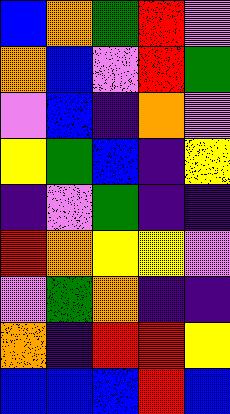[["blue", "orange", "green", "red", "violet"], ["orange", "blue", "violet", "red", "green"], ["violet", "blue", "indigo", "orange", "violet"], ["yellow", "green", "blue", "indigo", "yellow"], ["indigo", "violet", "green", "indigo", "indigo"], ["red", "orange", "yellow", "yellow", "violet"], ["violet", "green", "orange", "indigo", "indigo"], ["orange", "indigo", "red", "red", "yellow"], ["blue", "blue", "blue", "red", "blue"]]